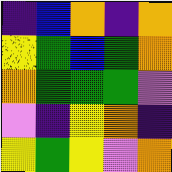[["indigo", "blue", "orange", "indigo", "orange"], ["yellow", "green", "blue", "green", "orange"], ["orange", "green", "green", "green", "violet"], ["violet", "indigo", "yellow", "orange", "indigo"], ["yellow", "green", "yellow", "violet", "orange"]]